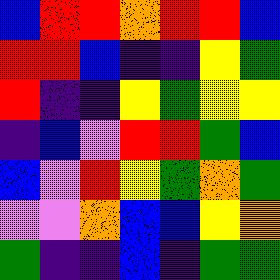[["blue", "red", "red", "orange", "red", "red", "blue"], ["red", "red", "blue", "indigo", "indigo", "yellow", "green"], ["red", "indigo", "indigo", "yellow", "green", "yellow", "yellow"], ["indigo", "blue", "violet", "red", "red", "green", "blue"], ["blue", "violet", "red", "yellow", "green", "orange", "green"], ["violet", "violet", "orange", "blue", "blue", "yellow", "orange"], ["green", "indigo", "indigo", "blue", "indigo", "green", "green"]]